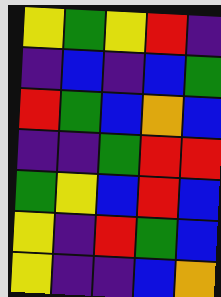[["yellow", "green", "yellow", "red", "indigo"], ["indigo", "blue", "indigo", "blue", "green"], ["red", "green", "blue", "orange", "blue"], ["indigo", "indigo", "green", "red", "red"], ["green", "yellow", "blue", "red", "blue"], ["yellow", "indigo", "red", "green", "blue"], ["yellow", "indigo", "indigo", "blue", "orange"]]